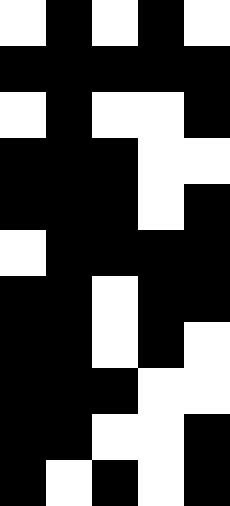[["white", "black", "white", "black", "white"], ["black", "black", "black", "black", "black"], ["white", "black", "white", "white", "black"], ["black", "black", "black", "white", "white"], ["black", "black", "black", "white", "black"], ["white", "black", "black", "black", "black"], ["black", "black", "white", "black", "black"], ["black", "black", "white", "black", "white"], ["black", "black", "black", "white", "white"], ["black", "black", "white", "white", "black"], ["black", "white", "black", "white", "black"]]